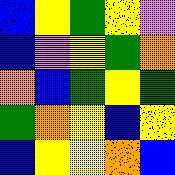[["blue", "yellow", "green", "yellow", "violet"], ["blue", "violet", "yellow", "green", "orange"], ["orange", "blue", "green", "yellow", "green"], ["green", "orange", "yellow", "blue", "yellow"], ["blue", "yellow", "yellow", "orange", "blue"]]